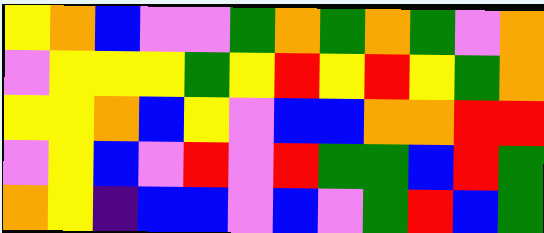[["yellow", "orange", "blue", "violet", "violet", "green", "orange", "green", "orange", "green", "violet", "orange"], ["violet", "yellow", "yellow", "yellow", "green", "yellow", "red", "yellow", "red", "yellow", "green", "orange"], ["yellow", "yellow", "orange", "blue", "yellow", "violet", "blue", "blue", "orange", "orange", "red", "red"], ["violet", "yellow", "blue", "violet", "red", "violet", "red", "green", "green", "blue", "red", "green"], ["orange", "yellow", "indigo", "blue", "blue", "violet", "blue", "violet", "green", "red", "blue", "green"]]